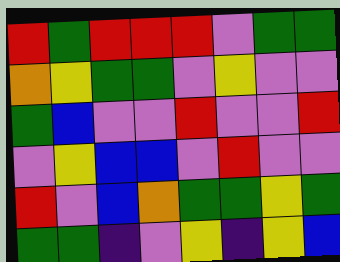[["red", "green", "red", "red", "red", "violet", "green", "green"], ["orange", "yellow", "green", "green", "violet", "yellow", "violet", "violet"], ["green", "blue", "violet", "violet", "red", "violet", "violet", "red"], ["violet", "yellow", "blue", "blue", "violet", "red", "violet", "violet"], ["red", "violet", "blue", "orange", "green", "green", "yellow", "green"], ["green", "green", "indigo", "violet", "yellow", "indigo", "yellow", "blue"]]